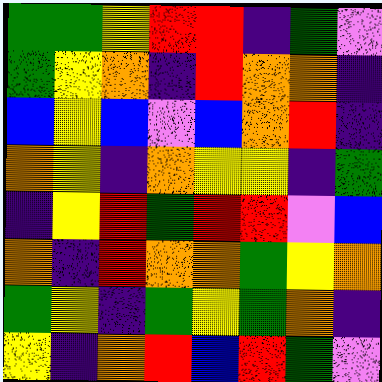[["green", "green", "yellow", "red", "red", "indigo", "green", "violet"], ["green", "yellow", "orange", "indigo", "red", "orange", "orange", "indigo"], ["blue", "yellow", "blue", "violet", "blue", "orange", "red", "indigo"], ["orange", "yellow", "indigo", "orange", "yellow", "yellow", "indigo", "green"], ["indigo", "yellow", "red", "green", "red", "red", "violet", "blue"], ["orange", "indigo", "red", "orange", "orange", "green", "yellow", "orange"], ["green", "yellow", "indigo", "green", "yellow", "green", "orange", "indigo"], ["yellow", "indigo", "orange", "red", "blue", "red", "green", "violet"]]